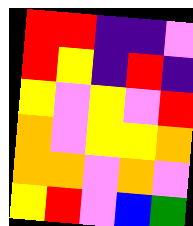[["red", "red", "indigo", "indigo", "violet"], ["red", "yellow", "indigo", "red", "indigo"], ["yellow", "violet", "yellow", "violet", "red"], ["orange", "violet", "yellow", "yellow", "orange"], ["orange", "orange", "violet", "orange", "violet"], ["yellow", "red", "violet", "blue", "green"]]